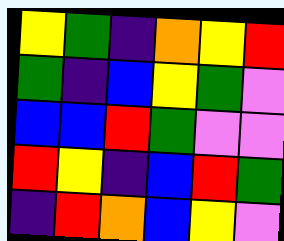[["yellow", "green", "indigo", "orange", "yellow", "red"], ["green", "indigo", "blue", "yellow", "green", "violet"], ["blue", "blue", "red", "green", "violet", "violet"], ["red", "yellow", "indigo", "blue", "red", "green"], ["indigo", "red", "orange", "blue", "yellow", "violet"]]